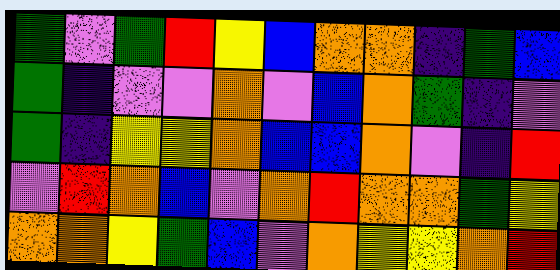[["green", "violet", "green", "red", "yellow", "blue", "orange", "orange", "indigo", "green", "blue"], ["green", "indigo", "violet", "violet", "orange", "violet", "blue", "orange", "green", "indigo", "violet"], ["green", "indigo", "yellow", "yellow", "orange", "blue", "blue", "orange", "violet", "indigo", "red"], ["violet", "red", "orange", "blue", "violet", "orange", "red", "orange", "orange", "green", "yellow"], ["orange", "orange", "yellow", "green", "blue", "violet", "orange", "yellow", "yellow", "orange", "red"]]